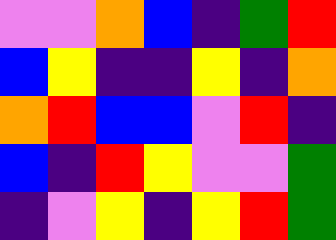[["violet", "violet", "orange", "blue", "indigo", "green", "red"], ["blue", "yellow", "indigo", "indigo", "yellow", "indigo", "orange"], ["orange", "red", "blue", "blue", "violet", "red", "indigo"], ["blue", "indigo", "red", "yellow", "violet", "violet", "green"], ["indigo", "violet", "yellow", "indigo", "yellow", "red", "green"]]